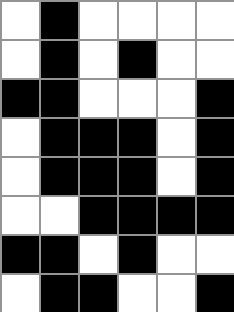[["white", "black", "white", "white", "white", "white"], ["white", "black", "white", "black", "white", "white"], ["black", "black", "white", "white", "white", "black"], ["white", "black", "black", "black", "white", "black"], ["white", "black", "black", "black", "white", "black"], ["white", "white", "black", "black", "black", "black"], ["black", "black", "white", "black", "white", "white"], ["white", "black", "black", "white", "white", "black"]]